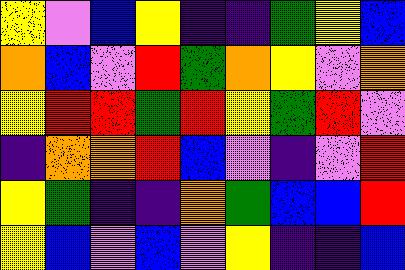[["yellow", "violet", "blue", "yellow", "indigo", "indigo", "green", "yellow", "blue"], ["orange", "blue", "violet", "red", "green", "orange", "yellow", "violet", "orange"], ["yellow", "red", "red", "green", "red", "yellow", "green", "red", "violet"], ["indigo", "orange", "orange", "red", "blue", "violet", "indigo", "violet", "red"], ["yellow", "green", "indigo", "indigo", "orange", "green", "blue", "blue", "red"], ["yellow", "blue", "violet", "blue", "violet", "yellow", "indigo", "indigo", "blue"]]